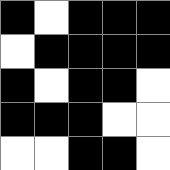[["black", "white", "black", "black", "black"], ["white", "black", "black", "black", "black"], ["black", "white", "black", "black", "white"], ["black", "black", "black", "white", "white"], ["white", "white", "black", "black", "white"]]